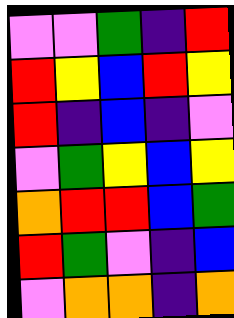[["violet", "violet", "green", "indigo", "red"], ["red", "yellow", "blue", "red", "yellow"], ["red", "indigo", "blue", "indigo", "violet"], ["violet", "green", "yellow", "blue", "yellow"], ["orange", "red", "red", "blue", "green"], ["red", "green", "violet", "indigo", "blue"], ["violet", "orange", "orange", "indigo", "orange"]]